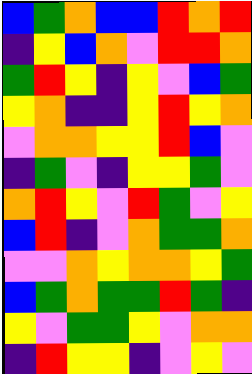[["blue", "green", "orange", "blue", "blue", "red", "orange", "red"], ["indigo", "yellow", "blue", "orange", "violet", "red", "red", "orange"], ["green", "red", "yellow", "indigo", "yellow", "violet", "blue", "green"], ["yellow", "orange", "indigo", "indigo", "yellow", "red", "yellow", "orange"], ["violet", "orange", "orange", "yellow", "yellow", "red", "blue", "violet"], ["indigo", "green", "violet", "indigo", "yellow", "yellow", "green", "violet"], ["orange", "red", "yellow", "violet", "red", "green", "violet", "yellow"], ["blue", "red", "indigo", "violet", "orange", "green", "green", "orange"], ["violet", "violet", "orange", "yellow", "orange", "orange", "yellow", "green"], ["blue", "green", "orange", "green", "green", "red", "green", "indigo"], ["yellow", "violet", "green", "green", "yellow", "violet", "orange", "orange"], ["indigo", "red", "yellow", "yellow", "indigo", "violet", "yellow", "violet"]]